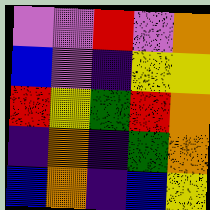[["violet", "violet", "red", "violet", "orange"], ["blue", "violet", "indigo", "yellow", "yellow"], ["red", "yellow", "green", "red", "orange"], ["indigo", "orange", "indigo", "green", "orange"], ["blue", "orange", "indigo", "blue", "yellow"]]